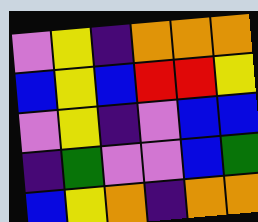[["violet", "yellow", "indigo", "orange", "orange", "orange"], ["blue", "yellow", "blue", "red", "red", "yellow"], ["violet", "yellow", "indigo", "violet", "blue", "blue"], ["indigo", "green", "violet", "violet", "blue", "green"], ["blue", "yellow", "orange", "indigo", "orange", "orange"]]